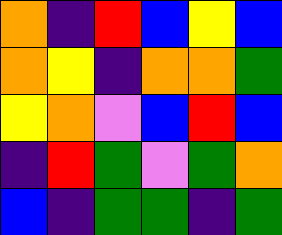[["orange", "indigo", "red", "blue", "yellow", "blue"], ["orange", "yellow", "indigo", "orange", "orange", "green"], ["yellow", "orange", "violet", "blue", "red", "blue"], ["indigo", "red", "green", "violet", "green", "orange"], ["blue", "indigo", "green", "green", "indigo", "green"]]